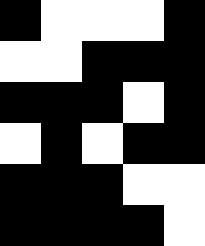[["black", "white", "white", "white", "black"], ["white", "white", "black", "black", "black"], ["black", "black", "black", "white", "black"], ["white", "black", "white", "black", "black"], ["black", "black", "black", "white", "white"], ["black", "black", "black", "black", "white"]]